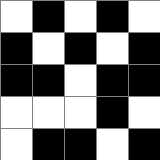[["white", "black", "white", "black", "white"], ["black", "white", "black", "white", "black"], ["black", "black", "white", "black", "black"], ["white", "white", "white", "black", "white"], ["white", "black", "black", "white", "black"]]